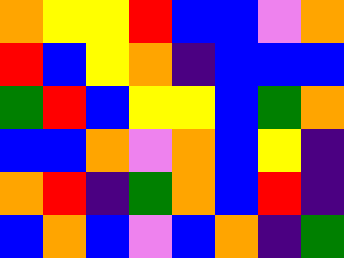[["orange", "yellow", "yellow", "red", "blue", "blue", "violet", "orange"], ["red", "blue", "yellow", "orange", "indigo", "blue", "blue", "blue"], ["green", "red", "blue", "yellow", "yellow", "blue", "green", "orange"], ["blue", "blue", "orange", "violet", "orange", "blue", "yellow", "indigo"], ["orange", "red", "indigo", "green", "orange", "blue", "red", "indigo"], ["blue", "orange", "blue", "violet", "blue", "orange", "indigo", "green"]]